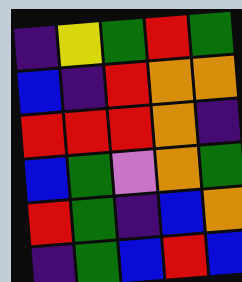[["indigo", "yellow", "green", "red", "green"], ["blue", "indigo", "red", "orange", "orange"], ["red", "red", "red", "orange", "indigo"], ["blue", "green", "violet", "orange", "green"], ["red", "green", "indigo", "blue", "orange"], ["indigo", "green", "blue", "red", "blue"]]